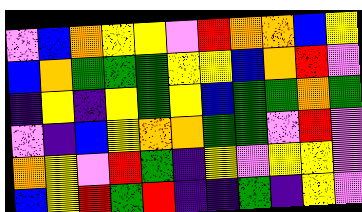[["violet", "blue", "orange", "yellow", "yellow", "violet", "red", "orange", "orange", "blue", "yellow"], ["blue", "orange", "green", "green", "green", "yellow", "yellow", "blue", "orange", "red", "violet"], ["indigo", "yellow", "indigo", "yellow", "green", "yellow", "blue", "green", "green", "orange", "green"], ["violet", "indigo", "blue", "yellow", "orange", "orange", "green", "green", "violet", "red", "violet"], ["orange", "yellow", "violet", "red", "green", "indigo", "yellow", "violet", "yellow", "yellow", "violet"], ["blue", "yellow", "red", "green", "red", "indigo", "indigo", "green", "indigo", "yellow", "violet"]]